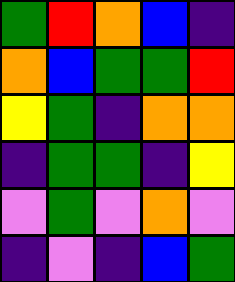[["green", "red", "orange", "blue", "indigo"], ["orange", "blue", "green", "green", "red"], ["yellow", "green", "indigo", "orange", "orange"], ["indigo", "green", "green", "indigo", "yellow"], ["violet", "green", "violet", "orange", "violet"], ["indigo", "violet", "indigo", "blue", "green"]]